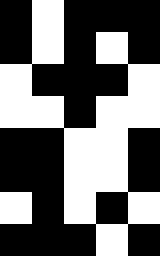[["black", "white", "black", "black", "black"], ["black", "white", "black", "white", "black"], ["white", "black", "black", "black", "white"], ["white", "white", "black", "white", "white"], ["black", "black", "white", "white", "black"], ["black", "black", "white", "white", "black"], ["white", "black", "white", "black", "white"], ["black", "black", "black", "white", "black"]]